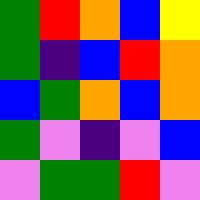[["green", "red", "orange", "blue", "yellow"], ["green", "indigo", "blue", "red", "orange"], ["blue", "green", "orange", "blue", "orange"], ["green", "violet", "indigo", "violet", "blue"], ["violet", "green", "green", "red", "violet"]]